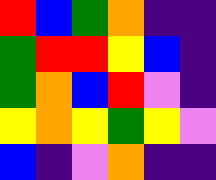[["red", "blue", "green", "orange", "indigo", "indigo"], ["green", "red", "red", "yellow", "blue", "indigo"], ["green", "orange", "blue", "red", "violet", "indigo"], ["yellow", "orange", "yellow", "green", "yellow", "violet"], ["blue", "indigo", "violet", "orange", "indigo", "indigo"]]